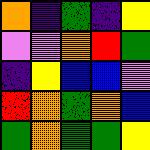[["orange", "indigo", "green", "indigo", "yellow"], ["violet", "violet", "orange", "red", "green"], ["indigo", "yellow", "blue", "blue", "violet"], ["red", "orange", "green", "orange", "blue"], ["green", "orange", "green", "green", "yellow"]]